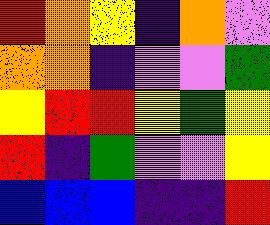[["red", "orange", "yellow", "indigo", "orange", "violet"], ["orange", "orange", "indigo", "violet", "violet", "green"], ["yellow", "red", "red", "yellow", "green", "yellow"], ["red", "indigo", "green", "violet", "violet", "yellow"], ["blue", "blue", "blue", "indigo", "indigo", "red"]]